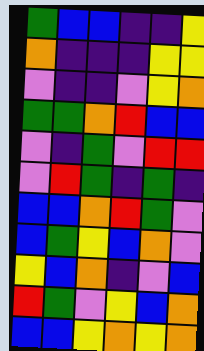[["green", "blue", "blue", "indigo", "indigo", "yellow"], ["orange", "indigo", "indigo", "indigo", "yellow", "yellow"], ["violet", "indigo", "indigo", "violet", "yellow", "orange"], ["green", "green", "orange", "red", "blue", "blue"], ["violet", "indigo", "green", "violet", "red", "red"], ["violet", "red", "green", "indigo", "green", "indigo"], ["blue", "blue", "orange", "red", "green", "violet"], ["blue", "green", "yellow", "blue", "orange", "violet"], ["yellow", "blue", "orange", "indigo", "violet", "blue"], ["red", "green", "violet", "yellow", "blue", "orange"], ["blue", "blue", "yellow", "orange", "yellow", "orange"]]